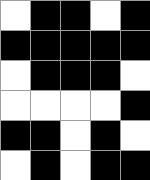[["white", "black", "black", "white", "black"], ["black", "black", "black", "black", "black"], ["white", "black", "black", "black", "white"], ["white", "white", "white", "white", "black"], ["black", "black", "white", "black", "white"], ["white", "black", "white", "black", "black"]]